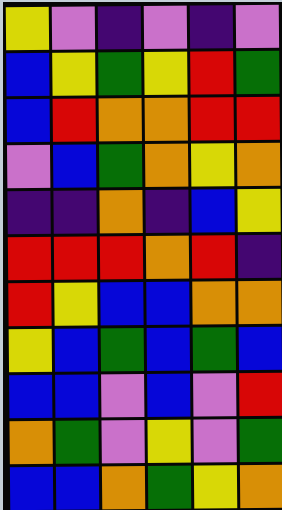[["yellow", "violet", "indigo", "violet", "indigo", "violet"], ["blue", "yellow", "green", "yellow", "red", "green"], ["blue", "red", "orange", "orange", "red", "red"], ["violet", "blue", "green", "orange", "yellow", "orange"], ["indigo", "indigo", "orange", "indigo", "blue", "yellow"], ["red", "red", "red", "orange", "red", "indigo"], ["red", "yellow", "blue", "blue", "orange", "orange"], ["yellow", "blue", "green", "blue", "green", "blue"], ["blue", "blue", "violet", "blue", "violet", "red"], ["orange", "green", "violet", "yellow", "violet", "green"], ["blue", "blue", "orange", "green", "yellow", "orange"]]